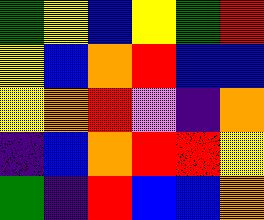[["green", "yellow", "blue", "yellow", "green", "red"], ["yellow", "blue", "orange", "red", "blue", "blue"], ["yellow", "orange", "red", "violet", "indigo", "orange"], ["indigo", "blue", "orange", "red", "red", "yellow"], ["green", "indigo", "red", "blue", "blue", "orange"]]